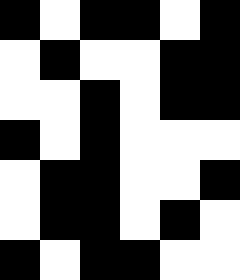[["black", "white", "black", "black", "white", "black"], ["white", "black", "white", "white", "black", "black"], ["white", "white", "black", "white", "black", "black"], ["black", "white", "black", "white", "white", "white"], ["white", "black", "black", "white", "white", "black"], ["white", "black", "black", "white", "black", "white"], ["black", "white", "black", "black", "white", "white"]]